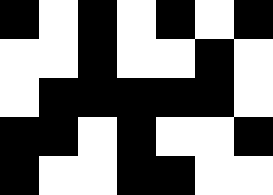[["black", "white", "black", "white", "black", "white", "black"], ["white", "white", "black", "white", "white", "black", "white"], ["white", "black", "black", "black", "black", "black", "white"], ["black", "black", "white", "black", "white", "white", "black"], ["black", "white", "white", "black", "black", "white", "white"]]